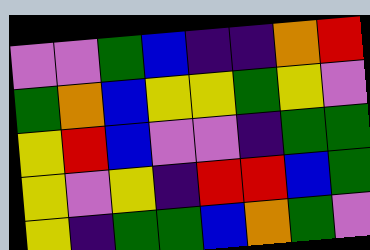[["violet", "violet", "green", "blue", "indigo", "indigo", "orange", "red"], ["green", "orange", "blue", "yellow", "yellow", "green", "yellow", "violet"], ["yellow", "red", "blue", "violet", "violet", "indigo", "green", "green"], ["yellow", "violet", "yellow", "indigo", "red", "red", "blue", "green"], ["yellow", "indigo", "green", "green", "blue", "orange", "green", "violet"]]